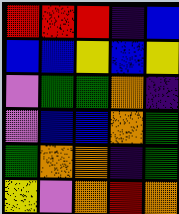[["red", "red", "red", "indigo", "blue"], ["blue", "blue", "yellow", "blue", "yellow"], ["violet", "green", "green", "orange", "indigo"], ["violet", "blue", "blue", "orange", "green"], ["green", "orange", "orange", "indigo", "green"], ["yellow", "violet", "orange", "red", "orange"]]